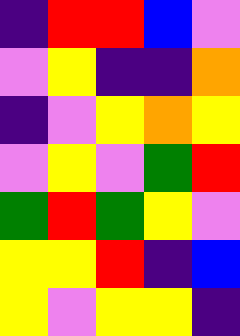[["indigo", "red", "red", "blue", "violet"], ["violet", "yellow", "indigo", "indigo", "orange"], ["indigo", "violet", "yellow", "orange", "yellow"], ["violet", "yellow", "violet", "green", "red"], ["green", "red", "green", "yellow", "violet"], ["yellow", "yellow", "red", "indigo", "blue"], ["yellow", "violet", "yellow", "yellow", "indigo"]]